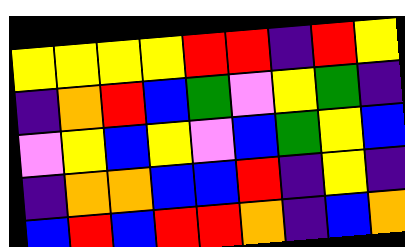[["yellow", "yellow", "yellow", "yellow", "red", "red", "indigo", "red", "yellow"], ["indigo", "orange", "red", "blue", "green", "violet", "yellow", "green", "indigo"], ["violet", "yellow", "blue", "yellow", "violet", "blue", "green", "yellow", "blue"], ["indigo", "orange", "orange", "blue", "blue", "red", "indigo", "yellow", "indigo"], ["blue", "red", "blue", "red", "red", "orange", "indigo", "blue", "orange"]]